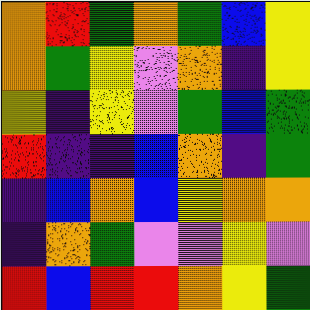[["orange", "red", "green", "orange", "green", "blue", "yellow"], ["orange", "green", "yellow", "violet", "orange", "indigo", "yellow"], ["yellow", "indigo", "yellow", "violet", "green", "blue", "green"], ["red", "indigo", "indigo", "blue", "orange", "indigo", "green"], ["indigo", "blue", "orange", "blue", "yellow", "orange", "orange"], ["indigo", "orange", "green", "violet", "violet", "yellow", "violet"], ["red", "blue", "red", "red", "orange", "yellow", "green"]]